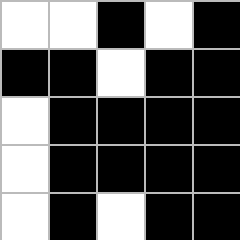[["white", "white", "black", "white", "black"], ["black", "black", "white", "black", "black"], ["white", "black", "black", "black", "black"], ["white", "black", "black", "black", "black"], ["white", "black", "white", "black", "black"]]